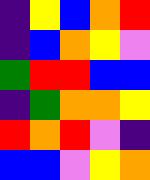[["indigo", "yellow", "blue", "orange", "red"], ["indigo", "blue", "orange", "yellow", "violet"], ["green", "red", "red", "blue", "blue"], ["indigo", "green", "orange", "orange", "yellow"], ["red", "orange", "red", "violet", "indigo"], ["blue", "blue", "violet", "yellow", "orange"]]